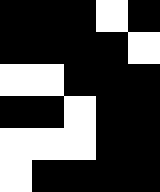[["black", "black", "black", "white", "black"], ["black", "black", "black", "black", "white"], ["white", "white", "black", "black", "black"], ["black", "black", "white", "black", "black"], ["white", "white", "white", "black", "black"], ["white", "black", "black", "black", "black"]]